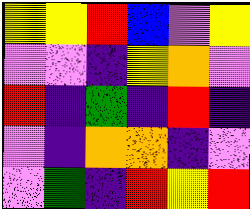[["yellow", "yellow", "red", "blue", "violet", "yellow"], ["violet", "violet", "indigo", "yellow", "orange", "violet"], ["red", "indigo", "green", "indigo", "red", "indigo"], ["violet", "indigo", "orange", "orange", "indigo", "violet"], ["violet", "green", "indigo", "red", "yellow", "red"]]